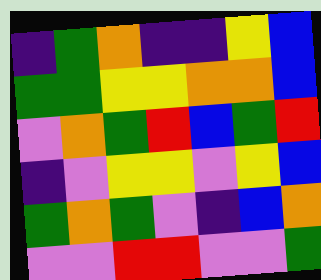[["indigo", "green", "orange", "indigo", "indigo", "yellow", "blue"], ["green", "green", "yellow", "yellow", "orange", "orange", "blue"], ["violet", "orange", "green", "red", "blue", "green", "red"], ["indigo", "violet", "yellow", "yellow", "violet", "yellow", "blue"], ["green", "orange", "green", "violet", "indigo", "blue", "orange"], ["violet", "violet", "red", "red", "violet", "violet", "green"]]